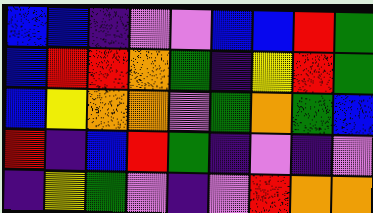[["blue", "blue", "indigo", "violet", "violet", "blue", "blue", "red", "green"], ["blue", "red", "red", "orange", "green", "indigo", "yellow", "red", "green"], ["blue", "yellow", "orange", "orange", "violet", "green", "orange", "green", "blue"], ["red", "indigo", "blue", "red", "green", "indigo", "violet", "indigo", "violet"], ["indigo", "yellow", "green", "violet", "indigo", "violet", "red", "orange", "orange"]]